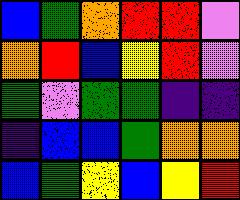[["blue", "green", "orange", "red", "red", "violet"], ["orange", "red", "blue", "yellow", "red", "violet"], ["green", "violet", "green", "green", "indigo", "indigo"], ["indigo", "blue", "blue", "green", "orange", "orange"], ["blue", "green", "yellow", "blue", "yellow", "red"]]